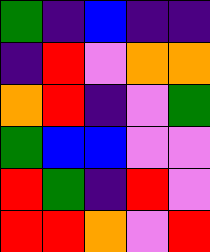[["green", "indigo", "blue", "indigo", "indigo"], ["indigo", "red", "violet", "orange", "orange"], ["orange", "red", "indigo", "violet", "green"], ["green", "blue", "blue", "violet", "violet"], ["red", "green", "indigo", "red", "violet"], ["red", "red", "orange", "violet", "red"]]